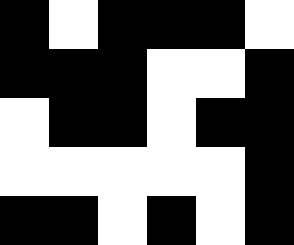[["black", "white", "black", "black", "black", "white"], ["black", "black", "black", "white", "white", "black"], ["white", "black", "black", "white", "black", "black"], ["white", "white", "white", "white", "white", "black"], ["black", "black", "white", "black", "white", "black"]]